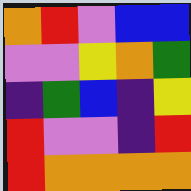[["orange", "red", "violet", "blue", "blue"], ["violet", "violet", "yellow", "orange", "green"], ["indigo", "green", "blue", "indigo", "yellow"], ["red", "violet", "violet", "indigo", "red"], ["red", "orange", "orange", "orange", "orange"]]